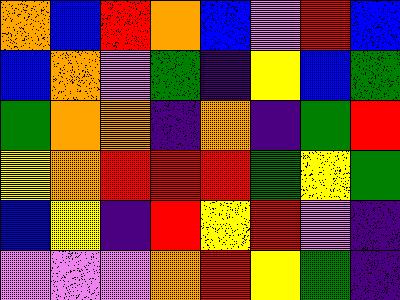[["orange", "blue", "red", "orange", "blue", "violet", "red", "blue"], ["blue", "orange", "violet", "green", "indigo", "yellow", "blue", "green"], ["green", "orange", "orange", "indigo", "orange", "indigo", "green", "red"], ["yellow", "orange", "red", "red", "red", "green", "yellow", "green"], ["blue", "yellow", "indigo", "red", "yellow", "red", "violet", "indigo"], ["violet", "violet", "violet", "orange", "red", "yellow", "green", "indigo"]]